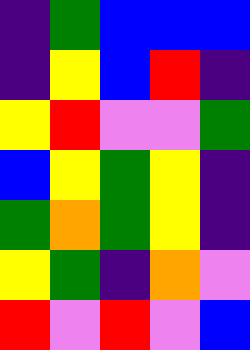[["indigo", "green", "blue", "blue", "blue"], ["indigo", "yellow", "blue", "red", "indigo"], ["yellow", "red", "violet", "violet", "green"], ["blue", "yellow", "green", "yellow", "indigo"], ["green", "orange", "green", "yellow", "indigo"], ["yellow", "green", "indigo", "orange", "violet"], ["red", "violet", "red", "violet", "blue"]]